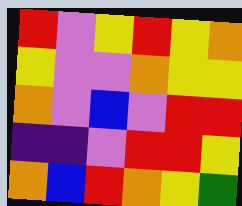[["red", "violet", "yellow", "red", "yellow", "orange"], ["yellow", "violet", "violet", "orange", "yellow", "yellow"], ["orange", "violet", "blue", "violet", "red", "red"], ["indigo", "indigo", "violet", "red", "red", "yellow"], ["orange", "blue", "red", "orange", "yellow", "green"]]